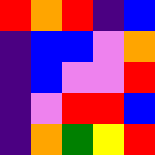[["red", "orange", "red", "indigo", "blue"], ["indigo", "blue", "blue", "violet", "orange"], ["indigo", "blue", "violet", "violet", "red"], ["indigo", "violet", "red", "red", "blue"], ["indigo", "orange", "green", "yellow", "red"]]